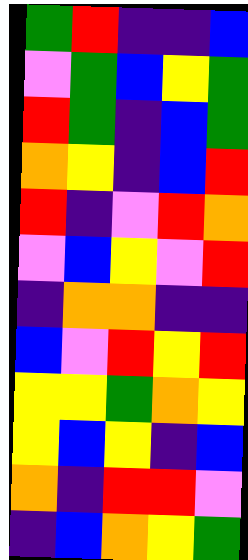[["green", "red", "indigo", "indigo", "blue"], ["violet", "green", "blue", "yellow", "green"], ["red", "green", "indigo", "blue", "green"], ["orange", "yellow", "indigo", "blue", "red"], ["red", "indigo", "violet", "red", "orange"], ["violet", "blue", "yellow", "violet", "red"], ["indigo", "orange", "orange", "indigo", "indigo"], ["blue", "violet", "red", "yellow", "red"], ["yellow", "yellow", "green", "orange", "yellow"], ["yellow", "blue", "yellow", "indigo", "blue"], ["orange", "indigo", "red", "red", "violet"], ["indigo", "blue", "orange", "yellow", "green"]]